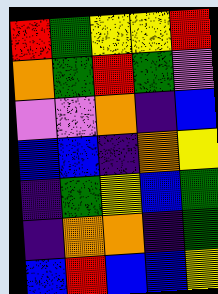[["red", "green", "yellow", "yellow", "red"], ["orange", "green", "red", "green", "violet"], ["violet", "violet", "orange", "indigo", "blue"], ["blue", "blue", "indigo", "orange", "yellow"], ["indigo", "green", "yellow", "blue", "green"], ["indigo", "orange", "orange", "indigo", "green"], ["blue", "red", "blue", "blue", "yellow"]]